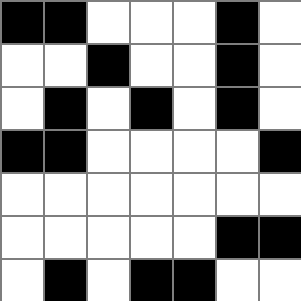[["black", "black", "white", "white", "white", "black", "white"], ["white", "white", "black", "white", "white", "black", "white"], ["white", "black", "white", "black", "white", "black", "white"], ["black", "black", "white", "white", "white", "white", "black"], ["white", "white", "white", "white", "white", "white", "white"], ["white", "white", "white", "white", "white", "black", "black"], ["white", "black", "white", "black", "black", "white", "white"]]